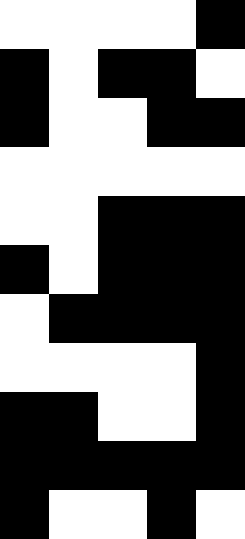[["white", "white", "white", "white", "black"], ["black", "white", "black", "black", "white"], ["black", "white", "white", "black", "black"], ["white", "white", "white", "white", "white"], ["white", "white", "black", "black", "black"], ["black", "white", "black", "black", "black"], ["white", "black", "black", "black", "black"], ["white", "white", "white", "white", "black"], ["black", "black", "white", "white", "black"], ["black", "black", "black", "black", "black"], ["black", "white", "white", "black", "white"]]